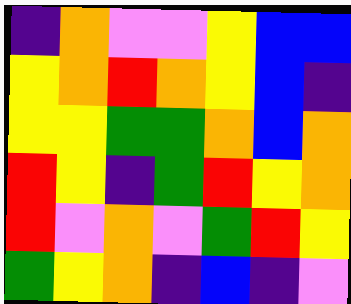[["indigo", "orange", "violet", "violet", "yellow", "blue", "blue"], ["yellow", "orange", "red", "orange", "yellow", "blue", "indigo"], ["yellow", "yellow", "green", "green", "orange", "blue", "orange"], ["red", "yellow", "indigo", "green", "red", "yellow", "orange"], ["red", "violet", "orange", "violet", "green", "red", "yellow"], ["green", "yellow", "orange", "indigo", "blue", "indigo", "violet"]]